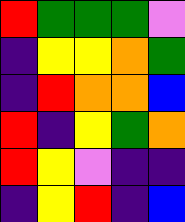[["red", "green", "green", "green", "violet"], ["indigo", "yellow", "yellow", "orange", "green"], ["indigo", "red", "orange", "orange", "blue"], ["red", "indigo", "yellow", "green", "orange"], ["red", "yellow", "violet", "indigo", "indigo"], ["indigo", "yellow", "red", "indigo", "blue"]]